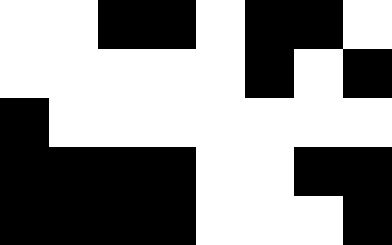[["white", "white", "black", "black", "white", "black", "black", "white"], ["white", "white", "white", "white", "white", "black", "white", "black"], ["black", "white", "white", "white", "white", "white", "white", "white"], ["black", "black", "black", "black", "white", "white", "black", "black"], ["black", "black", "black", "black", "white", "white", "white", "black"]]